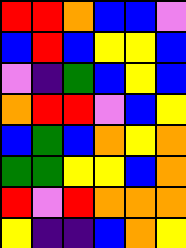[["red", "red", "orange", "blue", "blue", "violet"], ["blue", "red", "blue", "yellow", "yellow", "blue"], ["violet", "indigo", "green", "blue", "yellow", "blue"], ["orange", "red", "red", "violet", "blue", "yellow"], ["blue", "green", "blue", "orange", "yellow", "orange"], ["green", "green", "yellow", "yellow", "blue", "orange"], ["red", "violet", "red", "orange", "orange", "orange"], ["yellow", "indigo", "indigo", "blue", "orange", "yellow"]]